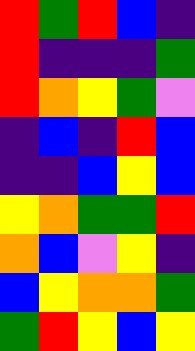[["red", "green", "red", "blue", "indigo"], ["red", "indigo", "indigo", "indigo", "green"], ["red", "orange", "yellow", "green", "violet"], ["indigo", "blue", "indigo", "red", "blue"], ["indigo", "indigo", "blue", "yellow", "blue"], ["yellow", "orange", "green", "green", "red"], ["orange", "blue", "violet", "yellow", "indigo"], ["blue", "yellow", "orange", "orange", "green"], ["green", "red", "yellow", "blue", "yellow"]]